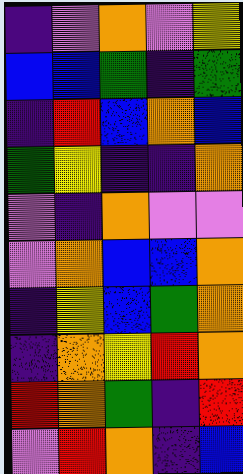[["indigo", "violet", "orange", "violet", "yellow"], ["blue", "blue", "green", "indigo", "green"], ["indigo", "red", "blue", "orange", "blue"], ["green", "yellow", "indigo", "indigo", "orange"], ["violet", "indigo", "orange", "violet", "violet"], ["violet", "orange", "blue", "blue", "orange"], ["indigo", "yellow", "blue", "green", "orange"], ["indigo", "orange", "yellow", "red", "orange"], ["red", "orange", "green", "indigo", "red"], ["violet", "red", "orange", "indigo", "blue"]]